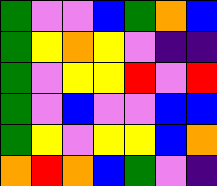[["green", "violet", "violet", "blue", "green", "orange", "blue"], ["green", "yellow", "orange", "yellow", "violet", "indigo", "indigo"], ["green", "violet", "yellow", "yellow", "red", "violet", "red"], ["green", "violet", "blue", "violet", "violet", "blue", "blue"], ["green", "yellow", "violet", "yellow", "yellow", "blue", "orange"], ["orange", "red", "orange", "blue", "green", "violet", "indigo"]]